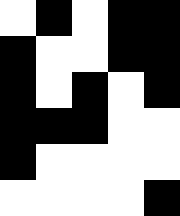[["white", "black", "white", "black", "black"], ["black", "white", "white", "black", "black"], ["black", "white", "black", "white", "black"], ["black", "black", "black", "white", "white"], ["black", "white", "white", "white", "white"], ["white", "white", "white", "white", "black"]]